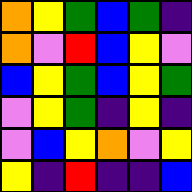[["orange", "yellow", "green", "blue", "green", "indigo"], ["orange", "violet", "red", "blue", "yellow", "violet"], ["blue", "yellow", "green", "blue", "yellow", "green"], ["violet", "yellow", "green", "indigo", "yellow", "indigo"], ["violet", "blue", "yellow", "orange", "violet", "yellow"], ["yellow", "indigo", "red", "indigo", "indigo", "blue"]]